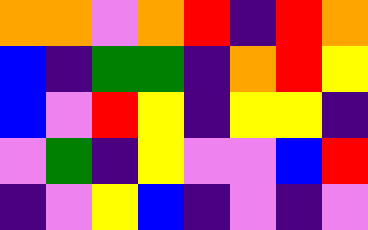[["orange", "orange", "violet", "orange", "red", "indigo", "red", "orange"], ["blue", "indigo", "green", "green", "indigo", "orange", "red", "yellow"], ["blue", "violet", "red", "yellow", "indigo", "yellow", "yellow", "indigo"], ["violet", "green", "indigo", "yellow", "violet", "violet", "blue", "red"], ["indigo", "violet", "yellow", "blue", "indigo", "violet", "indigo", "violet"]]